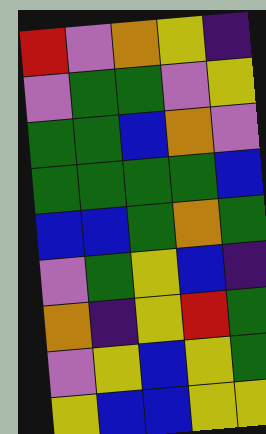[["red", "violet", "orange", "yellow", "indigo"], ["violet", "green", "green", "violet", "yellow"], ["green", "green", "blue", "orange", "violet"], ["green", "green", "green", "green", "blue"], ["blue", "blue", "green", "orange", "green"], ["violet", "green", "yellow", "blue", "indigo"], ["orange", "indigo", "yellow", "red", "green"], ["violet", "yellow", "blue", "yellow", "green"], ["yellow", "blue", "blue", "yellow", "yellow"]]